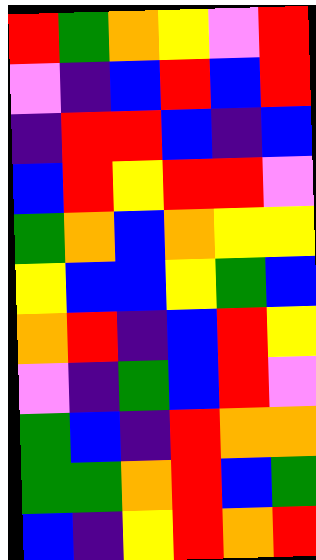[["red", "green", "orange", "yellow", "violet", "red"], ["violet", "indigo", "blue", "red", "blue", "red"], ["indigo", "red", "red", "blue", "indigo", "blue"], ["blue", "red", "yellow", "red", "red", "violet"], ["green", "orange", "blue", "orange", "yellow", "yellow"], ["yellow", "blue", "blue", "yellow", "green", "blue"], ["orange", "red", "indigo", "blue", "red", "yellow"], ["violet", "indigo", "green", "blue", "red", "violet"], ["green", "blue", "indigo", "red", "orange", "orange"], ["green", "green", "orange", "red", "blue", "green"], ["blue", "indigo", "yellow", "red", "orange", "red"]]